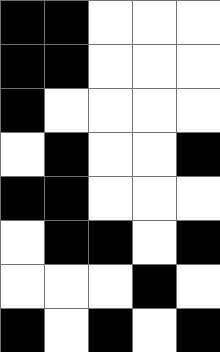[["black", "black", "white", "white", "white"], ["black", "black", "white", "white", "white"], ["black", "white", "white", "white", "white"], ["white", "black", "white", "white", "black"], ["black", "black", "white", "white", "white"], ["white", "black", "black", "white", "black"], ["white", "white", "white", "black", "white"], ["black", "white", "black", "white", "black"]]